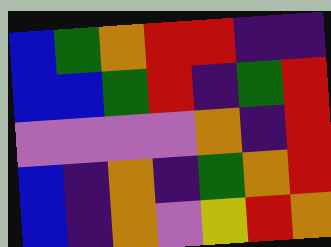[["blue", "green", "orange", "red", "red", "indigo", "indigo"], ["blue", "blue", "green", "red", "indigo", "green", "red"], ["violet", "violet", "violet", "violet", "orange", "indigo", "red"], ["blue", "indigo", "orange", "indigo", "green", "orange", "red"], ["blue", "indigo", "orange", "violet", "yellow", "red", "orange"]]